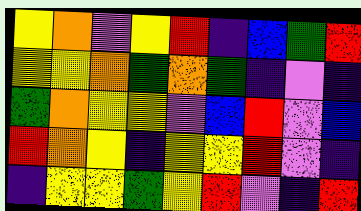[["yellow", "orange", "violet", "yellow", "red", "indigo", "blue", "green", "red"], ["yellow", "yellow", "orange", "green", "orange", "green", "indigo", "violet", "indigo"], ["green", "orange", "yellow", "yellow", "violet", "blue", "red", "violet", "blue"], ["red", "orange", "yellow", "indigo", "yellow", "yellow", "red", "violet", "indigo"], ["indigo", "yellow", "yellow", "green", "yellow", "red", "violet", "indigo", "red"]]